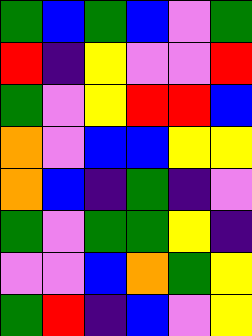[["green", "blue", "green", "blue", "violet", "green"], ["red", "indigo", "yellow", "violet", "violet", "red"], ["green", "violet", "yellow", "red", "red", "blue"], ["orange", "violet", "blue", "blue", "yellow", "yellow"], ["orange", "blue", "indigo", "green", "indigo", "violet"], ["green", "violet", "green", "green", "yellow", "indigo"], ["violet", "violet", "blue", "orange", "green", "yellow"], ["green", "red", "indigo", "blue", "violet", "yellow"]]